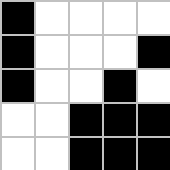[["black", "white", "white", "white", "white"], ["black", "white", "white", "white", "black"], ["black", "white", "white", "black", "white"], ["white", "white", "black", "black", "black"], ["white", "white", "black", "black", "black"]]